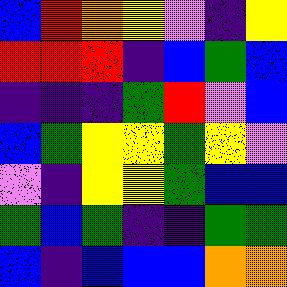[["blue", "red", "orange", "yellow", "violet", "indigo", "yellow"], ["red", "red", "red", "indigo", "blue", "green", "blue"], ["indigo", "indigo", "indigo", "green", "red", "violet", "blue"], ["blue", "green", "yellow", "yellow", "green", "yellow", "violet"], ["violet", "indigo", "yellow", "yellow", "green", "blue", "blue"], ["green", "blue", "green", "indigo", "indigo", "green", "green"], ["blue", "indigo", "blue", "blue", "blue", "orange", "orange"]]